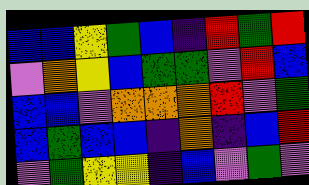[["blue", "blue", "yellow", "green", "blue", "indigo", "red", "green", "red"], ["violet", "orange", "yellow", "blue", "green", "green", "violet", "red", "blue"], ["blue", "blue", "violet", "orange", "orange", "orange", "red", "violet", "green"], ["blue", "green", "blue", "blue", "indigo", "orange", "indigo", "blue", "red"], ["violet", "green", "yellow", "yellow", "indigo", "blue", "violet", "green", "violet"]]